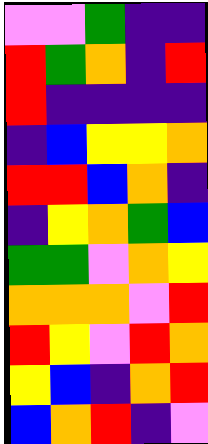[["violet", "violet", "green", "indigo", "indigo"], ["red", "green", "orange", "indigo", "red"], ["red", "indigo", "indigo", "indigo", "indigo"], ["indigo", "blue", "yellow", "yellow", "orange"], ["red", "red", "blue", "orange", "indigo"], ["indigo", "yellow", "orange", "green", "blue"], ["green", "green", "violet", "orange", "yellow"], ["orange", "orange", "orange", "violet", "red"], ["red", "yellow", "violet", "red", "orange"], ["yellow", "blue", "indigo", "orange", "red"], ["blue", "orange", "red", "indigo", "violet"]]